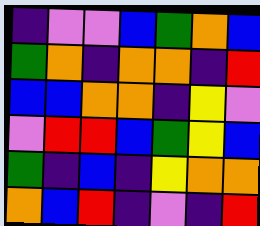[["indigo", "violet", "violet", "blue", "green", "orange", "blue"], ["green", "orange", "indigo", "orange", "orange", "indigo", "red"], ["blue", "blue", "orange", "orange", "indigo", "yellow", "violet"], ["violet", "red", "red", "blue", "green", "yellow", "blue"], ["green", "indigo", "blue", "indigo", "yellow", "orange", "orange"], ["orange", "blue", "red", "indigo", "violet", "indigo", "red"]]